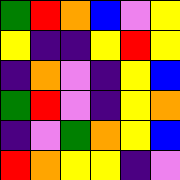[["green", "red", "orange", "blue", "violet", "yellow"], ["yellow", "indigo", "indigo", "yellow", "red", "yellow"], ["indigo", "orange", "violet", "indigo", "yellow", "blue"], ["green", "red", "violet", "indigo", "yellow", "orange"], ["indigo", "violet", "green", "orange", "yellow", "blue"], ["red", "orange", "yellow", "yellow", "indigo", "violet"]]